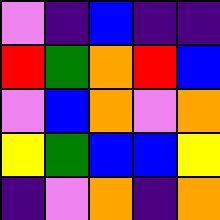[["violet", "indigo", "blue", "indigo", "indigo"], ["red", "green", "orange", "red", "blue"], ["violet", "blue", "orange", "violet", "orange"], ["yellow", "green", "blue", "blue", "yellow"], ["indigo", "violet", "orange", "indigo", "orange"]]